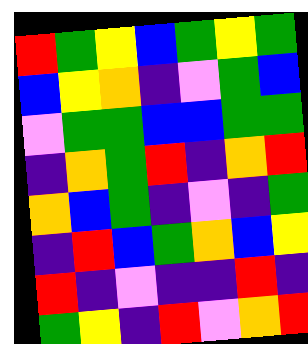[["red", "green", "yellow", "blue", "green", "yellow", "green"], ["blue", "yellow", "orange", "indigo", "violet", "green", "blue"], ["violet", "green", "green", "blue", "blue", "green", "green"], ["indigo", "orange", "green", "red", "indigo", "orange", "red"], ["orange", "blue", "green", "indigo", "violet", "indigo", "green"], ["indigo", "red", "blue", "green", "orange", "blue", "yellow"], ["red", "indigo", "violet", "indigo", "indigo", "red", "indigo"], ["green", "yellow", "indigo", "red", "violet", "orange", "red"]]